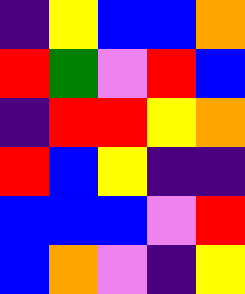[["indigo", "yellow", "blue", "blue", "orange"], ["red", "green", "violet", "red", "blue"], ["indigo", "red", "red", "yellow", "orange"], ["red", "blue", "yellow", "indigo", "indigo"], ["blue", "blue", "blue", "violet", "red"], ["blue", "orange", "violet", "indigo", "yellow"]]